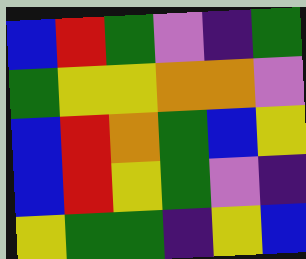[["blue", "red", "green", "violet", "indigo", "green"], ["green", "yellow", "yellow", "orange", "orange", "violet"], ["blue", "red", "orange", "green", "blue", "yellow"], ["blue", "red", "yellow", "green", "violet", "indigo"], ["yellow", "green", "green", "indigo", "yellow", "blue"]]